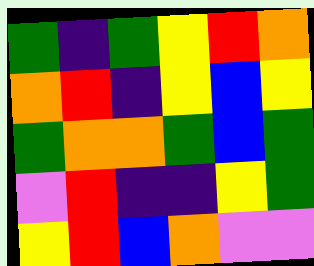[["green", "indigo", "green", "yellow", "red", "orange"], ["orange", "red", "indigo", "yellow", "blue", "yellow"], ["green", "orange", "orange", "green", "blue", "green"], ["violet", "red", "indigo", "indigo", "yellow", "green"], ["yellow", "red", "blue", "orange", "violet", "violet"]]